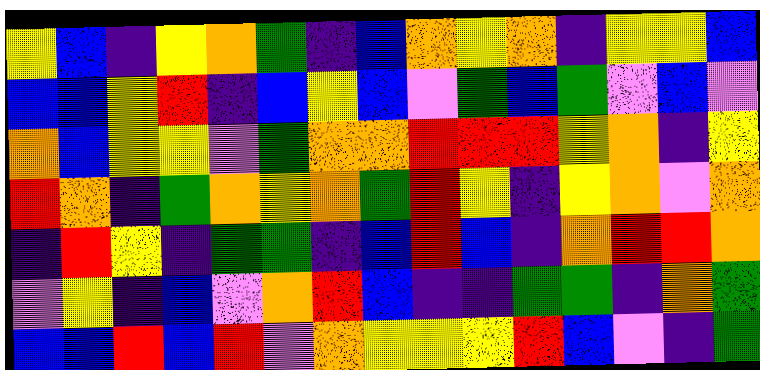[["yellow", "blue", "indigo", "yellow", "orange", "green", "indigo", "blue", "orange", "yellow", "orange", "indigo", "yellow", "yellow", "blue"], ["blue", "blue", "yellow", "red", "indigo", "blue", "yellow", "blue", "violet", "green", "blue", "green", "violet", "blue", "violet"], ["orange", "blue", "yellow", "yellow", "violet", "green", "orange", "orange", "red", "red", "red", "yellow", "orange", "indigo", "yellow"], ["red", "orange", "indigo", "green", "orange", "yellow", "orange", "green", "red", "yellow", "indigo", "yellow", "orange", "violet", "orange"], ["indigo", "red", "yellow", "indigo", "green", "green", "indigo", "blue", "red", "blue", "indigo", "orange", "red", "red", "orange"], ["violet", "yellow", "indigo", "blue", "violet", "orange", "red", "blue", "indigo", "indigo", "green", "green", "indigo", "orange", "green"], ["blue", "blue", "red", "blue", "red", "violet", "orange", "yellow", "yellow", "yellow", "red", "blue", "violet", "indigo", "green"]]